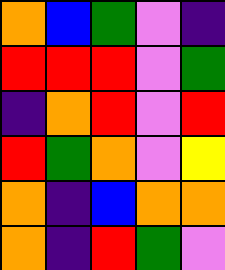[["orange", "blue", "green", "violet", "indigo"], ["red", "red", "red", "violet", "green"], ["indigo", "orange", "red", "violet", "red"], ["red", "green", "orange", "violet", "yellow"], ["orange", "indigo", "blue", "orange", "orange"], ["orange", "indigo", "red", "green", "violet"]]